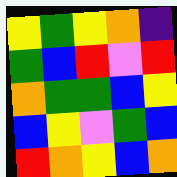[["yellow", "green", "yellow", "orange", "indigo"], ["green", "blue", "red", "violet", "red"], ["orange", "green", "green", "blue", "yellow"], ["blue", "yellow", "violet", "green", "blue"], ["red", "orange", "yellow", "blue", "orange"]]